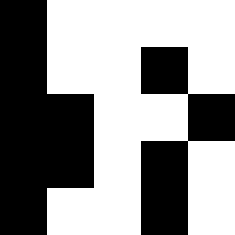[["black", "white", "white", "white", "white"], ["black", "white", "white", "black", "white"], ["black", "black", "white", "white", "black"], ["black", "black", "white", "black", "white"], ["black", "white", "white", "black", "white"]]